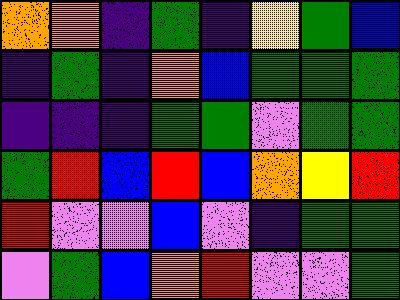[["orange", "orange", "indigo", "green", "indigo", "yellow", "green", "blue"], ["indigo", "green", "indigo", "orange", "blue", "green", "green", "green"], ["indigo", "indigo", "indigo", "green", "green", "violet", "green", "green"], ["green", "red", "blue", "red", "blue", "orange", "yellow", "red"], ["red", "violet", "violet", "blue", "violet", "indigo", "green", "green"], ["violet", "green", "blue", "orange", "red", "violet", "violet", "green"]]